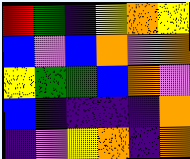[["red", "green", "indigo", "yellow", "orange", "yellow"], ["blue", "violet", "blue", "orange", "violet", "orange"], ["yellow", "green", "green", "blue", "orange", "violet"], ["blue", "indigo", "indigo", "indigo", "indigo", "orange"], ["indigo", "violet", "yellow", "orange", "indigo", "orange"]]